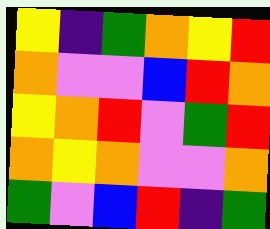[["yellow", "indigo", "green", "orange", "yellow", "red"], ["orange", "violet", "violet", "blue", "red", "orange"], ["yellow", "orange", "red", "violet", "green", "red"], ["orange", "yellow", "orange", "violet", "violet", "orange"], ["green", "violet", "blue", "red", "indigo", "green"]]